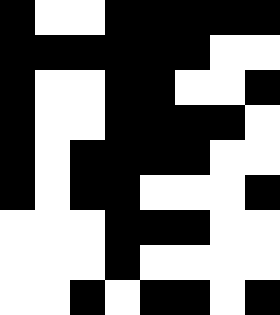[["black", "white", "white", "black", "black", "black", "black", "black"], ["black", "black", "black", "black", "black", "black", "white", "white"], ["black", "white", "white", "black", "black", "white", "white", "black"], ["black", "white", "white", "black", "black", "black", "black", "white"], ["black", "white", "black", "black", "black", "black", "white", "white"], ["black", "white", "black", "black", "white", "white", "white", "black"], ["white", "white", "white", "black", "black", "black", "white", "white"], ["white", "white", "white", "black", "white", "white", "white", "white"], ["white", "white", "black", "white", "black", "black", "white", "black"]]